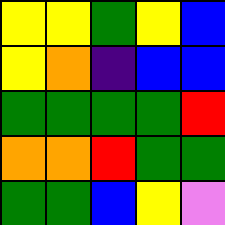[["yellow", "yellow", "green", "yellow", "blue"], ["yellow", "orange", "indigo", "blue", "blue"], ["green", "green", "green", "green", "red"], ["orange", "orange", "red", "green", "green"], ["green", "green", "blue", "yellow", "violet"]]